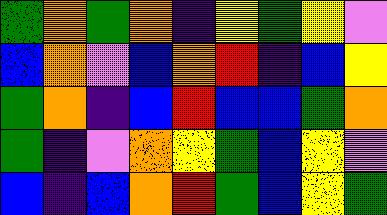[["green", "orange", "green", "orange", "indigo", "yellow", "green", "yellow", "violet"], ["blue", "orange", "violet", "blue", "orange", "red", "indigo", "blue", "yellow"], ["green", "orange", "indigo", "blue", "red", "blue", "blue", "green", "orange"], ["green", "indigo", "violet", "orange", "yellow", "green", "blue", "yellow", "violet"], ["blue", "indigo", "blue", "orange", "red", "green", "blue", "yellow", "green"]]